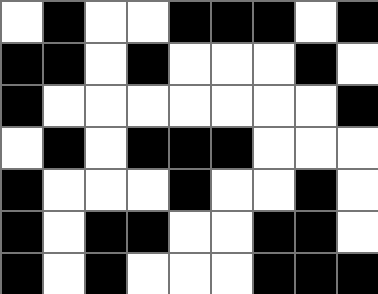[["white", "black", "white", "white", "black", "black", "black", "white", "black"], ["black", "black", "white", "black", "white", "white", "white", "black", "white"], ["black", "white", "white", "white", "white", "white", "white", "white", "black"], ["white", "black", "white", "black", "black", "black", "white", "white", "white"], ["black", "white", "white", "white", "black", "white", "white", "black", "white"], ["black", "white", "black", "black", "white", "white", "black", "black", "white"], ["black", "white", "black", "white", "white", "white", "black", "black", "black"]]